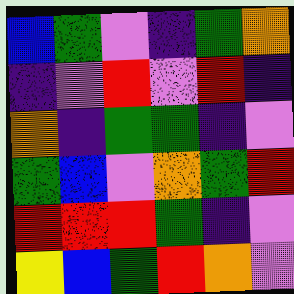[["blue", "green", "violet", "indigo", "green", "orange"], ["indigo", "violet", "red", "violet", "red", "indigo"], ["orange", "indigo", "green", "green", "indigo", "violet"], ["green", "blue", "violet", "orange", "green", "red"], ["red", "red", "red", "green", "indigo", "violet"], ["yellow", "blue", "green", "red", "orange", "violet"]]